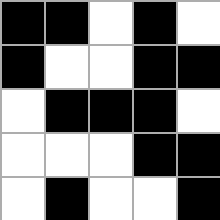[["black", "black", "white", "black", "white"], ["black", "white", "white", "black", "black"], ["white", "black", "black", "black", "white"], ["white", "white", "white", "black", "black"], ["white", "black", "white", "white", "black"]]